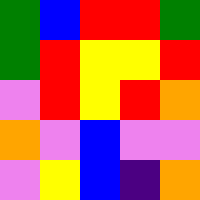[["green", "blue", "red", "red", "green"], ["green", "red", "yellow", "yellow", "red"], ["violet", "red", "yellow", "red", "orange"], ["orange", "violet", "blue", "violet", "violet"], ["violet", "yellow", "blue", "indigo", "orange"]]